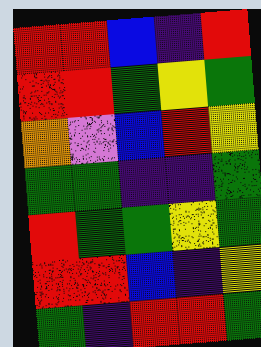[["red", "red", "blue", "indigo", "red"], ["red", "red", "green", "yellow", "green"], ["orange", "violet", "blue", "red", "yellow"], ["green", "green", "indigo", "indigo", "green"], ["red", "green", "green", "yellow", "green"], ["red", "red", "blue", "indigo", "yellow"], ["green", "indigo", "red", "red", "green"]]